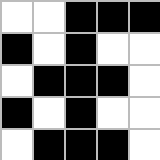[["white", "white", "black", "black", "black"], ["black", "white", "black", "white", "white"], ["white", "black", "black", "black", "white"], ["black", "white", "black", "white", "white"], ["white", "black", "black", "black", "white"]]